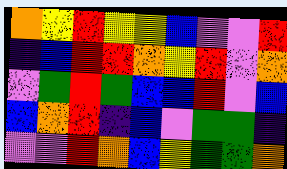[["orange", "yellow", "red", "yellow", "yellow", "blue", "violet", "violet", "red"], ["indigo", "blue", "red", "red", "orange", "yellow", "red", "violet", "orange"], ["violet", "green", "red", "green", "blue", "blue", "red", "violet", "blue"], ["blue", "orange", "red", "indigo", "blue", "violet", "green", "green", "indigo"], ["violet", "violet", "red", "orange", "blue", "yellow", "green", "green", "orange"]]